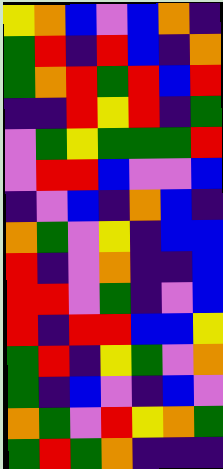[["yellow", "orange", "blue", "violet", "blue", "orange", "indigo"], ["green", "red", "indigo", "red", "blue", "indigo", "orange"], ["green", "orange", "red", "green", "red", "blue", "red"], ["indigo", "indigo", "red", "yellow", "red", "indigo", "green"], ["violet", "green", "yellow", "green", "green", "green", "red"], ["violet", "red", "red", "blue", "violet", "violet", "blue"], ["indigo", "violet", "blue", "indigo", "orange", "blue", "indigo"], ["orange", "green", "violet", "yellow", "indigo", "blue", "blue"], ["red", "indigo", "violet", "orange", "indigo", "indigo", "blue"], ["red", "red", "violet", "green", "indigo", "violet", "blue"], ["red", "indigo", "red", "red", "blue", "blue", "yellow"], ["green", "red", "indigo", "yellow", "green", "violet", "orange"], ["green", "indigo", "blue", "violet", "indigo", "blue", "violet"], ["orange", "green", "violet", "red", "yellow", "orange", "green"], ["green", "red", "green", "orange", "indigo", "indigo", "indigo"]]